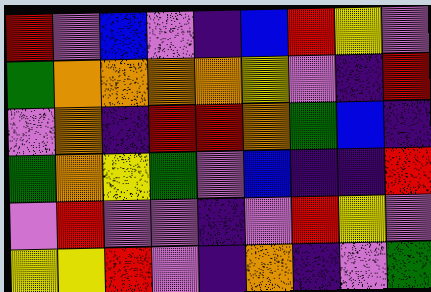[["red", "violet", "blue", "violet", "indigo", "blue", "red", "yellow", "violet"], ["green", "orange", "orange", "orange", "orange", "yellow", "violet", "indigo", "red"], ["violet", "orange", "indigo", "red", "red", "orange", "green", "blue", "indigo"], ["green", "orange", "yellow", "green", "violet", "blue", "indigo", "indigo", "red"], ["violet", "red", "violet", "violet", "indigo", "violet", "red", "yellow", "violet"], ["yellow", "yellow", "red", "violet", "indigo", "orange", "indigo", "violet", "green"]]